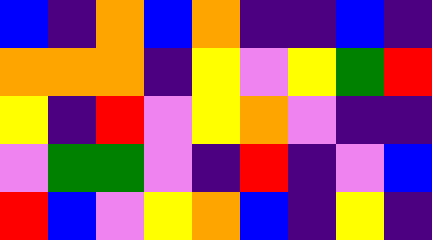[["blue", "indigo", "orange", "blue", "orange", "indigo", "indigo", "blue", "indigo"], ["orange", "orange", "orange", "indigo", "yellow", "violet", "yellow", "green", "red"], ["yellow", "indigo", "red", "violet", "yellow", "orange", "violet", "indigo", "indigo"], ["violet", "green", "green", "violet", "indigo", "red", "indigo", "violet", "blue"], ["red", "blue", "violet", "yellow", "orange", "blue", "indigo", "yellow", "indigo"]]